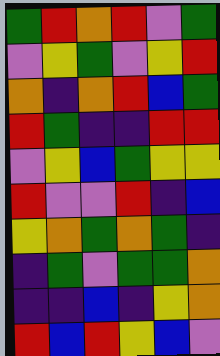[["green", "red", "orange", "red", "violet", "green"], ["violet", "yellow", "green", "violet", "yellow", "red"], ["orange", "indigo", "orange", "red", "blue", "green"], ["red", "green", "indigo", "indigo", "red", "red"], ["violet", "yellow", "blue", "green", "yellow", "yellow"], ["red", "violet", "violet", "red", "indigo", "blue"], ["yellow", "orange", "green", "orange", "green", "indigo"], ["indigo", "green", "violet", "green", "green", "orange"], ["indigo", "indigo", "blue", "indigo", "yellow", "orange"], ["red", "blue", "red", "yellow", "blue", "violet"]]